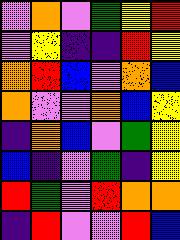[["violet", "orange", "violet", "green", "yellow", "red"], ["violet", "yellow", "indigo", "indigo", "red", "yellow"], ["orange", "red", "blue", "violet", "orange", "blue"], ["orange", "violet", "violet", "orange", "blue", "yellow"], ["indigo", "orange", "blue", "violet", "green", "yellow"], ["blue", "indigo", "violet", "green", "indigo", "yellow"], ["red", "green", "violet", "red", "orange", "orange"], ["indigo", "red", "violet", "violet", "red", "blue"]]